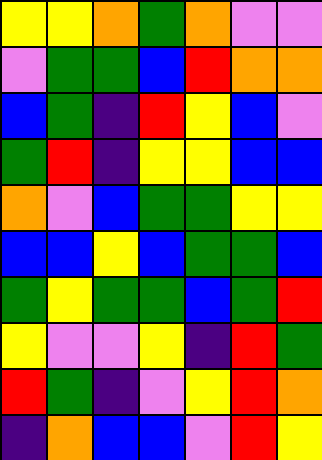[["yellow", "yellow", "orange", "green", "orange", "violet", "violet"], ["violet", "green", "green", "blue", "red", "orange", "orange"], ["blue", "green", "indigo", "red", "yellow", "blue", "violet"], ["green", "red", "indigo", "yellow", "yellow", "blue", "blue"], ["orange", "violet", "blue", "green", "green", "yellow", "yellow"], ["blue", "blue", "yellow", "blue", "green", "green", "blue"], ["green", "yellow", "green", "green", "blue", "green", "red"], ["yellow", "violet", "violet", "yellow", "indigo", "red", "green"], ["red", "green", "indigo", "violet", "yellow", "red", "orange"], ["indigo", "orange", "blue", "blue", "violet", "red", "yellow"]]